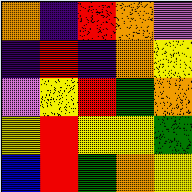[["orange", "indigo", "red", "orange", "violet"], ["indigo", "red", "indigo", "orange", "yellow"], ["violet", "yellow", "red", "green", "orange"], ["yellow", "red", "yellow", "yellow", "green"], ["blue", "red", "green", "orange", "yellow"]]